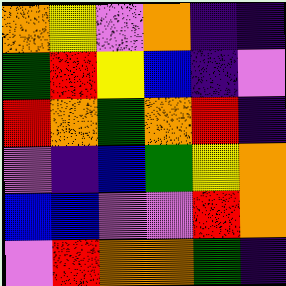[["orange", "yellow", "violet", "orange", "indigo", "indigo"], ["green", "red", "yellow", "blue", "indigo", "violet"], ["red", "orange", "green", "orange", "red", "indigo"], ["violet", "indigo", "blue", "green", "yellow", "orange"], ["blue", "blue", "violet", "violet", "red", "orange"], ["violet", "red", "orange", "orange", "green", "indigo"]]